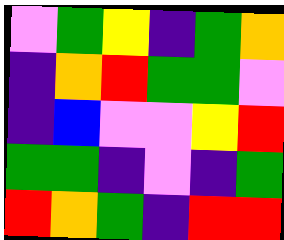[["violet", "green", "yellow", "indigo", "green", "orange"], ["indigo", "orange", "red", "green", "green", "violet"], ["indigo", "blue", "violet", "violet", "yellow", "red"], ["green", "green", "indigo", "violet", "indigo", "green"], ["red", "orange", "green", "indigo", "red", "red"]]